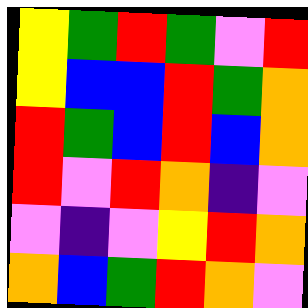[["yellow", "green", "red", "green", "violet", "red"], ["yellow", "blue", "blue", "red", "green", "orange"], ["red", "green", "blue", "red", "blue", "orange"], ["red", "violet", "red", "orange", "indigo", "violet"], ["violet", "indigo", "violet", "yellow", "red", "orange"], ["orange", "blue", "green", "red", "orange", "violet"]]